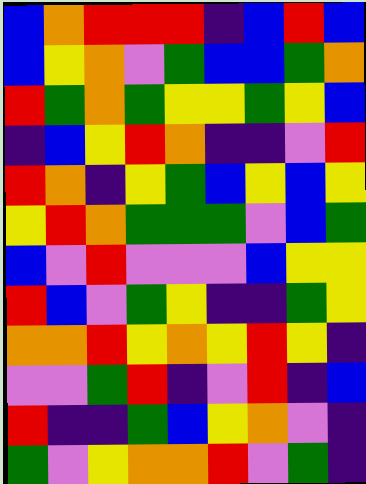[["blue", "orange", "red", "red", "red", "indigo", "blue", "red", "blue"], ["blue", "yellow", "orange", "violet", "green", "blue", "blue", "green", "orange"], ["red", "green", "orange", "green", "yellow", "yellow", "green", "yellow", "blue"], ["indigo", "blue", "yellow", "red", "orange", "indigo", "indigo", "violet", "red"], ["red", "orange", "indigo", "yellow", "green", "blue", "yellow", "blue", "yellow"], ["yellow", "red", "orange", "green", "green", "green", "violet", "blue", "green"], ["blue", "violet", "red", "violet", "violet", "violet", "blue", "yellow", "yellow"], ["red", "blue", "violet", "green", "yellow", "indigo", "indigo", "green", "yellow"], ["orange", "orange", "red", "yellow", "orange", "yellow", "red", "yellow", "indigo"], ["violet", "violet", "green", "red", "indigo", "violet", "red", "indigo", "blue"], ["red", "indigo", "indigo", "green", "blue", "yellow", "orange", "violet", "indigo"], ["green", "violet", "yellow", "orange", "orange", "red", "violet", "green", "indigo"]]